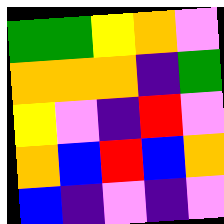[["green", "green", "yellow", "orange", "violet"], ["orange", "orange", "orange", "indigo", "green"], ["yellow", "violet", "indigo", "red", "violet"], ["orange", "blue", "red", "blue", "orange"], ["blue", "indigo", "violet", "indigo", "violet"]]